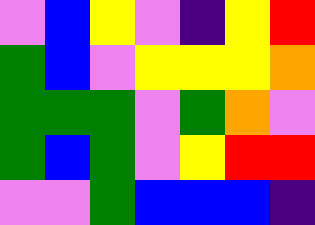[["violet", "blue", "yellow", "violet", "indigo", "yellow", "red"], ["green", "blue", "violet", "yellow", "yellow", "yellow", "orange"], ["green", "green", "green", "violet", "green", "orange", "violet"], ["green", "blue", "green", "violet", "yellow", "red", "red"], ["violet", "violet", "green", "blue", "blue", "blue", "indigo"]]